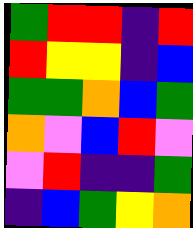[["green", "red", "red", "indigo", "red"], ["red", "yellow", "yellow", "indigo", "blue"], ["green", "green", "orange", "blue", "green"], ["orange", "violet", "blue", "red", "violet"], ["violet", "red", "indigo", "indigo", "green"], ["indigo", "blue", "green", "yellow", "orange"]]